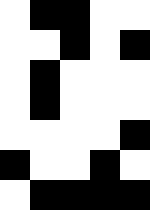[["white", "black", "black", "white", "white"], ["white", "white", "black", "white", "black"], ["white", "black", "white", "white", "white"], ["white", "black", "white", "white", "white"], ["white", "white", "white", "white", "black"], ["black", "white", "white", "black", "white"], ["white", "black", "black", "black", "black"]]